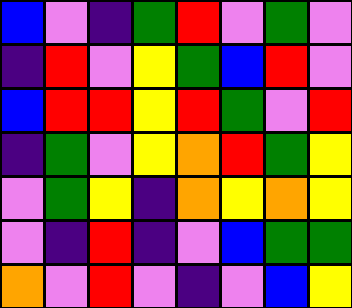[["blue", "violet", "indigo", "green", "red", "violet", "green", "violet"], ["indigo", "red", "violet", "yellow", "green", "blue", "red", "violet"], ["blue", "red", "red", "yellow", "red", "green", "violet", "red"], ["indigo", "green", "violet", "yellow", "orange", "red", "green", "yellow"], ["violet", "green", "yellow", "indigo", "orange", "yellow", "orange", "yellow"], ["violet", "indigo", "red", "indigo", "violet", "blue", "green", "green"], ["orange", "violet", "red", "violet", "indigo", "violet", "blue", "yellow"]]